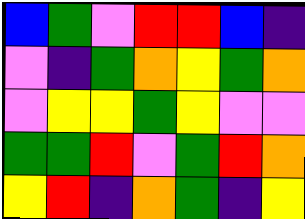[["blue", "green", "violet", "red", "red", "blue", "indigo"], ["violet", "indigo", "green", "orange", "yellow", "green", "orange"], ["violet", "yellow", "yellow", "green", "yellow", "violet", "violet"], ["green", "green", "red", "violet", "green", "red", "orange"], ["yellow", "red", "indigo", "orange", "green", "indigo", "yellow"]]